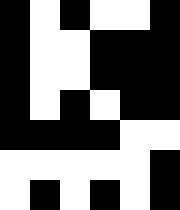[["black", "white", "black", "white", "white", "black"], ["black", "white", "white", "black", "black", "black"], ["black", "white", "white", "black", "black", "black"], ["black", "white", "black", "white", "black", "black"], ["black", "black", "black", "black", "white", "white"], ["white", "white", "white", "white", "white", "black"], ["white", "black", "white", "black", "white", "black"]]